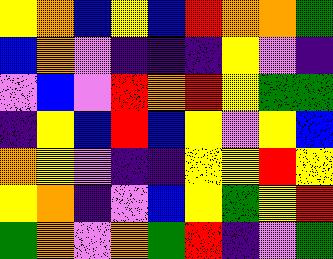[["yellow", "orange", "blue", "yellow", "blue", "red", "orange", "orange", "green"], ["blue", "orange", "violet", "indigo", "indigo", "indigo", "yellow", "violet", "indigo"], ["violet", "blue", "violet", "red", "orange", "red", "yellow", "green", "green"], ["indigo", "yellow", "blue", "red", "blue", "yellow", "violet", "yellow", "blue"], ["orange", "yellow", "violet", "indigo", "indigo", "yellow", "yellow", "red", "yellow"], ["yellow", "orange", "indigo", "violet", "blue", "yellow", "green", "yellow", "red"], ["green", "orange", "violet", "orange", "green", "red", "indigo", "violet", "green"]]